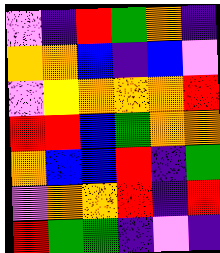[["violet", "indigo", "red", "green", "orange", "indigo"], ["orange", "orange", "blue", "indigo", "blue", "violet"], ["violet", "yellow", "orange", "orange", "orange", "red"], ["red", "red", "blue", "green", "orange", "orange"], ["orange", "blue", "blue", "red", "indigo", "green"], ["violet", "orange", "orange", "red", "indigo", "red"], ["red", "green", "green", "indigo", "violet", "indigo"]]